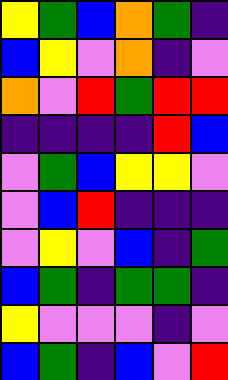[["yellow", "green", "blue", "orange", "green", "indigo"], ["blue", "yellow", "violet", "orange", "indigo", "violet"], ["orange", "violet", "red", "green", "red", "red"], ["indigo", "indigo", "indigo", "indigo", "red", "blue"], ["violet", "green", "blue", "yellow", "yellow", "violet"], ["violet", "blue", "red", "indigo", "indigo", "indigo"], ["violet", "yellow", "violet", "blue", "indigo", "green"], ["blue", "green", "indigo", "green", "green", "indigo"], ["yellow", "violet", "violet", "violet", "indigo", "violet"], ["blue", "green", "indigo", "blue", "violet", "red"]]